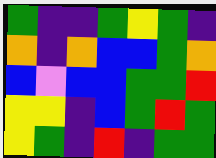[["green", "indigo", "indigo", "green", "yellow", "green", "indigo"], ["orange", "indigo", "orange", "blue", "blue", "green", "orange"], ["blue", "violet", "blue", "blue", "green", "green", "red"], ["yellow", "yellow", "indigo", "blue", "green", "red", "green"], ["yellow", "green", "indigo", "red", "indigo", "green", "green"]]